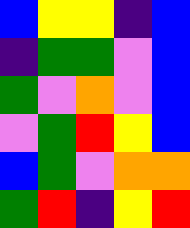[["blue", "yellow", "yellow", "indigo", "blue"], ["indigo", "green", "green", "violet", "blue"], ["green", "violet", "orange", "violet", "blue"], ["violet", "green", "red", "yellow", "blue"], ["blue", "green", "violet", "orange", "orange"], ["green", "red", "indigo", "yellow", "red"]]